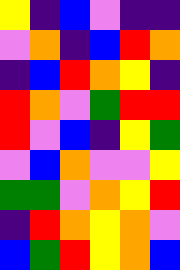[["yellow", "indigo", "blue", "violet", "indigo", "indigo"], ["violet", "orange", "indigo", "blue", "red", "orange"], ["indigo", "blue", "red", "orange", "yellow", "indigo"], ["red", "orange", "violet", "green", "red", "red"], ["red", "violet", "blue", "indigo", "yellow", "green"], ["violet", "blue", "orange", "violet", "violet", "yellow"], ["green", "green", "violet", "orange", "yellow", "red"], ["indigo", "red", "orange", "yellow", "orange", "violet"], ["blue", "green", "red", "yellow", "orange", "blue"]]